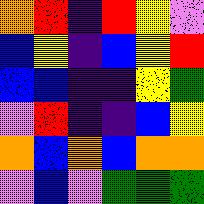[["orange", "red", "indigo", "red", "yellow", "violet"], ["blue", "yellow", "indigo", "blue", "yellow", "red"], ["blue", "blue", "indigo", "indigo", "yellow", "green"], ["violet", "red", "indigo", "indigo", "blue", "yellow"], ["orange", "blue", "orange", "blue", "orange", "orange"], ["violet", "blue", "violet", "green", "green", "green"]]